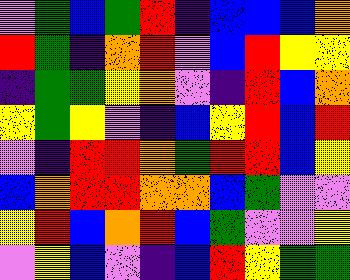[["violet", "green", "blue", "green", "red", "indigo", "blue", "blue", "blue", "orange"], ["red", "green", "indigo", "orange", "red", "violet", "blue", "red", "yellow", "yellow"], ["indigo", "green", "green", "yellow", "orange", "violet", "indigo", "red", "blue", "orange"], ["yellow", "green", "yellow", "violet", "indigo", "blue", "yellow", "red", "blue", "red"], ["violet", "indigo", "red", "red", "orange", "green", "red", "red", "blue", "yellow"], ["blue", "orange", "red", "red", "orange", "orange", "blue", "green", "violet", "violet"], ["yellow", "red", "blue", "orange", "red", "blue", "green", "violet", "violet", "yellow"], ["violet", "yellow", "blue", "violet", "indigo", "blue", "red", "yellow", "green", "green"]]